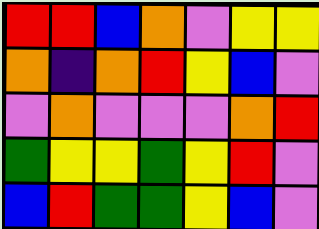[["red", "red", "blue", "orange", "violet", "yellow", "yellow"], ["orange", "indigo", "orange", "red", "yellow", "blue", "violet"], ["violet", "orange", "violet", "violet", "violet", "orange", "red"], ["green", "yellow", "yellow", "green", "yellow", "red", "violet"], ["blue", "red", "green", "green", "yellow", "blue", "violet"]]